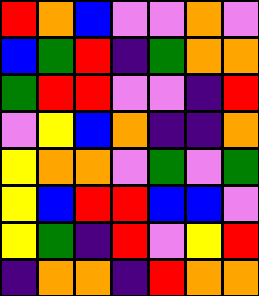[["red", "orange", "blue", "violet", "violet", "orange", "violet"], ["blue", "green", "red", "indigo", "green", "orange", "orange"], ["green", "red", "red", "violet", "violet", "indigo", "red"], ["violet", "yellow", "blue", "orange", "indigo", "indigo", "orange"], ["yellow", "orange", "orange", "violet", "green", "violet", "green"], ["yellow", "blue", "red", "red", "blue", "blue", "violet"], ["yellow", "green", "indigo", "red", "violet", "yellow", "red"], ["indigo", "orange", "orange", "indigo", "red", "orange", "orange"]]